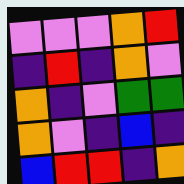[["violet", "violet", "violet", "orange", "red"], ["indigo", "red", "indigo", "orange", "violet"], ["orange", "indigo", "violet", "green", "green"], ["orange", "violet", "indigo", "blue", "indigo"], ["blue", "red", "red", "indigo", "orange"]]